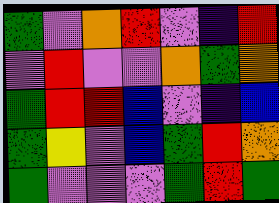[["green", "violet", "orange", "red", "violet", "indigo", "red"], ["violet", "red", "violet", "violet", "orange", "green", "orange"], ["green", "red", "red", "blue", "violet", "indigo", "blue"], ["green", "yellow", "violet", "blue", "green", "red", "orange"], ["green", "violet", "violet", "violet", "green", "red", "green"]]